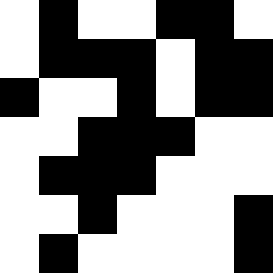[["white", "black", "white", "white", "black", "black", "white"], ["white", "black", "black", "black", "white", "black", "black"], ["black", "white", "white", "black", "white", "black", "black"], ["white", "white", "black", "black", "black", "white", "white"], ["white", "black", "black", "black", "white", "white", "white"], ["white", "white", "black", "white", "white", "white", "black"], ["white", "black", "white", "white", "white", "white", "black"]]